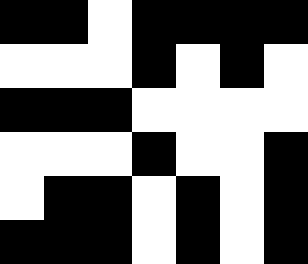[["black", "black", "white", "black", "black", "black", "black"], ["white", "white", "white", "black", "white", "black", "white"], ["black", "black", "black", "white", "white", "white", "white"], ["white", "white", "white", "black", "white", "white", "black"], ["white", "black", "black", "white", "black", "white", "black"], ["black", "black", "black", "white", "black", "white", "black"]]